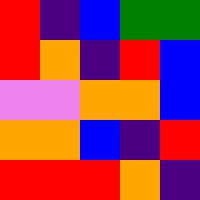[["red", "indigo", "blue", "green", "green"], ["red", "orange", "indigo", "red", "blue"], ["violet", "violet", "orange", "orange", "blue"], ["orange", "orange", "blue", "indigo", "red"], ["red", "red", "red", "orange", "indigo"]]